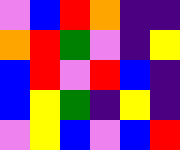[["violet", "blue", "red", "orange", "indigo", "indigo"], ["orange", "red", "green", "violet", "indigo", "yellow"], ["blue", "red", "violet", "red", "blue", "indigo"], ["blue", "yellow", "green", "indigo", "yellow", "indigo"], ["violet", "yellow", "blue", "violet", "blue", "red"]]